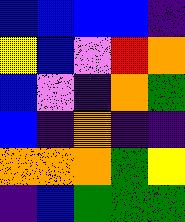[["blue", "blue", "blue", "blue", "indigo"], ["yellow", "blue", "violet", "red", "orange"], ["blue", "violet", "indigo", "orange", "green"], ["blue", "indigo", "orange", "indigo", "indigo"], ["orange", "orange", "orange", "green", "yellow"], ["indigo", "blue", "green", "green", "green"]]